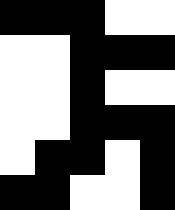[["black", "black", "black", "white", "white"], ["white", "white", "black", "black", "black"], ["white", "white", "black", "white", "white"], ["white", "white", "black", "black", "black"], ["white", "black", "black", "white", "black"], ["black", "black", "white", "white", "black"]]